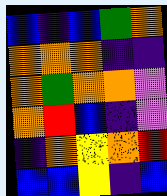[["blue", "indigo", "blue", "green", "orange"], ["orange", "orange", "orange", "indigo", "indigo"], ["orange", "green", "orange", "orange", "violet"], ["orange", "red", "blue", "indigo", "violet"], ["indigo", "orange", "yellow", "orange", "red"], ["blue", "blue", "yellow", "indigo", "blue"]]